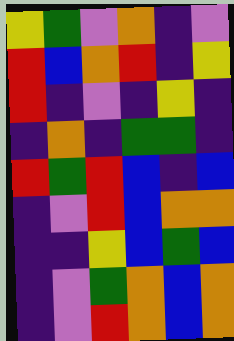[["yellow", "green", "violet", "orange", "indigo", "violet"], ["red", "blue", "orange", "red", "indigo", "yellow"], ["red", "indigo", "violet", "indigo", "yellow", "indigo"], ["indigo", "orange", "indigo", "green", "green", "indigo"], ["red", "green", "red", "blue", "indigo", "blue"], ["indigo", "violet", "red", "blue", "orange", "orange"], ["indigo", "indigo", "yellow", "blue", "green", "blue"], ["indigo", "violet", "green", "orange", "blue", "orange"], ["indigo", "violet", "red", "orange", "blue", "orange"]]